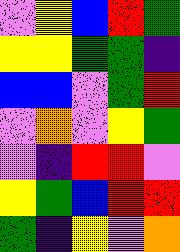[["violet", "yellow", "blue", "red", "green"], ["yellow", "yellow", "green", "green", "indigo"], ["blue", "blue", "violet", "green", "red"], ["violet", "orange", "violet", "yellow", "green"], ["violet", "indigo", "red", "red", "violet"], ["yellow", "green", "blue", "red", "red"], ["green", "indigo", "yellow", "violet", "orange"]]